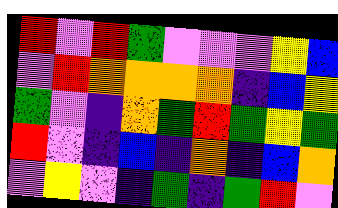[["red", "violet", "red", "green", "violet", "violet", "violet", "yellow", "blue"], ["violet", "red", "orange", "orange", "orange", "orange", "indigo", "blue", "yellow"], ["green", "violet", "indigo", "orange", "green", "red", "green", "yellow", "green"], ["red", "violet", "indigo", "blue", "indigo", "orange", "indigo", "blue", "orange"], ["violet", "yellow", "violet", "indigo", "green", "indigo", "green", "red", "violet"]]